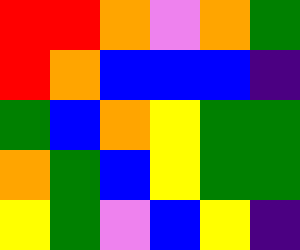[["red", "red", "orange", "violet", "orange", "green"], ["red", "orange", "blue", "blue", "blue", "indigo"], ["green", "blue", "orange", "yellow", "green", "green"], ["orange", "green", "blue", "yellow", "green", "green"], ["yellow", "green", "violet", "blue", "yellow", "indigo"]]